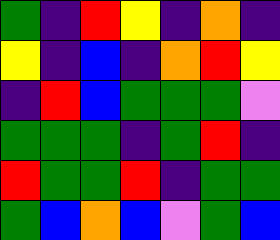[["green", "indigo", "red", "yellow", "indigo", "orange", "indigo"], ["yellow", "indigo", "blue", "indigo", "orange", "red", "yellow"], ["indigo", "red", "blue", "green", "green", "green", "violet"], ["green", "green", "green", "indigo", "green", "red", "indigo"], ["red", "green", "green", "red", "indigo", "green", "green"], ["green", "blue", "orange", "blue", "violet", "green", "blue"]]